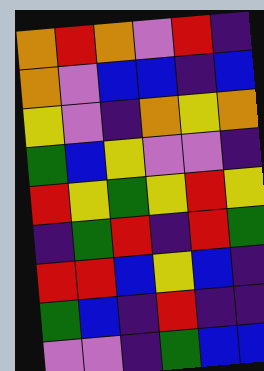[["orange", "red", "orange", "violet", "red", "indigo"], ["orange", "violet", "blue", "blue", "indigo", "blue"], ["yellow", "violet", "indigo", "orange", "yellow", "orange"], ["green", "blue", "yellow", "violet", "violet", "indigo"], ["red", "yellow", "green", "yellow", "red", "yellow"], ["indigo", "green", "red", "indigo", "red", "green"], ["red", "red", "blue", "yellow", "blue", "indigo"], ["green", "blue", "indigo", "red", "indigo", "indigo"], ["violet", "violet", "indigo", "green", "blue", "blue"]]